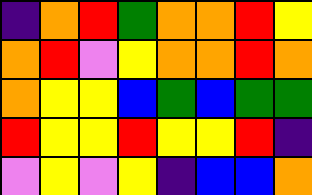[["indigo", "orange", "red", "green", "orange", "orange", "red", "yellow"], ["orange", "red", "violet", "yellow", "orange", "orange", "red", "orange"], ["orange", "yellow", "yellow", "blue", "green", "blue", "green", "green"], ["red", "yellow", "yellow", "red", "yellow", "yellow", "red", "indigo"], ["violet", "yellow", "violet", "yellow", "indigo", "blue", "blue", "orange"]]